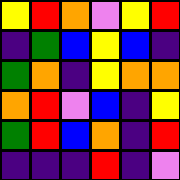[["yellow", "red", "orange", "violet", "yellow", "red"], ["indigo", "green", "blue", "yellow", "blue", "indigo"], ["green", "orange", "indigo", "yellow", "orange", "orange"], ["orange", "red", "violet", "blue", "indigo", "yellow"], ["green", "red", "blue", "orange", "indigo", "red"], ["indigo", "indigo", "indigo", "red", "indigo", "violet"]]